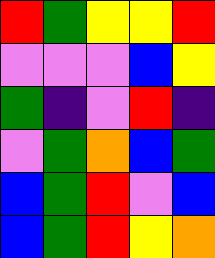[["red", "green", "yellow", "yellow", "red"], ["violet", "violet", "violet", "blue", "yellow"], ["green", "indigo", "violet", "red", "indigo"], ["violet", "green", "orange", "blue", "green"], ["blue", "green", "red", "violet", "blue"], ["blue", "green", "red", "yellow", "orange"]]